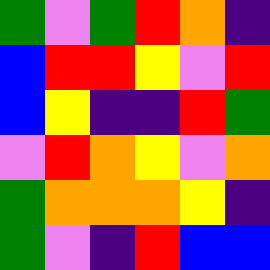[["green", "violet", "green", "red", "orange", "indigo"], ["blue", "red", "red", "yellow", "violet", "red"], ["blue", "yellow", "indigo", "indigo", "red", "green"], ["violet", "red", "orange", "yellow", "violet", "orange"], ["green", "orange", "orange", "orange", "yellow", "indigo"], ["green", "violet", "indigo", "red", "blue", "blue"]]